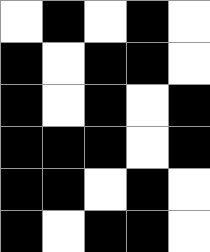[["white", "black", "white", "black", "white"], ["black", "white", "black", "black", "white"], ["black", "white", "black", "white", "black"], ["black", "black", "black", "white", "black"], ["black", "black", "white", "black", "white"], ["black", "white", "black", "black", "white"]]